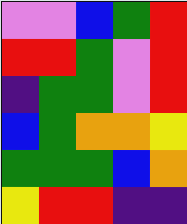[["violet", "violet", "blue", "green", "red"], ["red", "red", "green", "violet", "red"], ["indigo", "green", "green", "violet", "red"], ["blue", "green", "orange", "orange", "yellow"], ["green", "green", "green", "blue", "orange"], ["yellow", "red", "red", "indigo", "indigo"]]